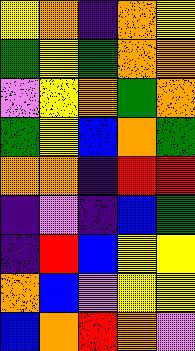[["yellow", "orange", "indigo", "orange", "yellow"], ["green", "yellow", "green", "orange", "orange"], ["violet", "yellow", "orange", "green", "orange"], ["green", "yellow", "blue", "orange", "green"], ["orange", "orange", "indigo", "red", "red"], ["indigo", "violet", "indigo", "blue", "green"], ["indigo", "red", "blue", "yellow", "yellow"], ["orange", "blue", "violet", "yellow", "yellow"], ["blue", "orange", "red", "orange", "violet"]]